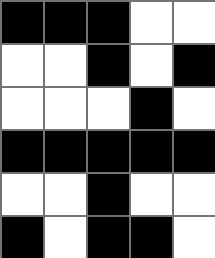[["black", "black", "black", "white", "white"], ["white", "white", "black", "white", "black"], ["white", "white", "white", "black", "white"], ["black", "black", "black", "black", "black"], ["white", "white", "black", "white", "white"], ["black", "white", "black", "black", "white"]]